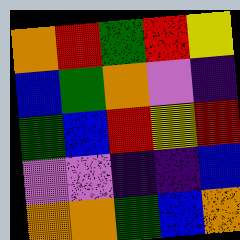[["orange", "red", "green", "red", "yellow"], ["blue", "green", "orange", "violet", "indigo"], ["green", "blue", "red", "yellow", "red"], ["violet", "violet", "indigo", "indigo", "blue"], ["orange", "orange", "green", "blue", "orange"]]